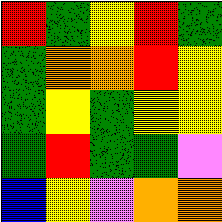[["red", "green", "yellow", "red", "green"], ["green", "orange", "orange", "red", "yellow"], ["green", "yellow", "green", "yellow", "yellow"], ["green", "red", "green", "green", "violet"], ["blue", "yellow", "violet", "orange", "orange"]]